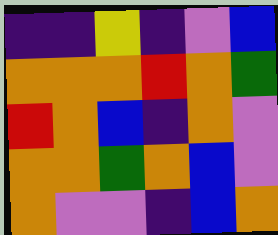[["indigo", "indigo", "yellow", "indigo", "violet", "blue"], ["orange", "orange", "orange", "red", "orange", "green"], ["red", "orange", "blue", "indigo", "orange", "violet"], ["orange", "orange", "green", "orange", "blue", "violet"], ["orange", "violet", "violet", "indigo", "blue", "orange"]]